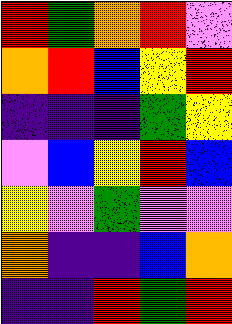[["red", "green", "orange", "red", "violet"], ["orange", "red", "blue", "yellow", "red"], ["indigo", "indigo", "indigo", "green", "yellow"], ["violet", "blue", "yellow", "red", "blue"], ["yellow", "violet", "green", "violet", "violet"], ["orange", "indigo", "indigo", "blue", "orange"], ["indigo", "indigo", "red", "green", "red"]]